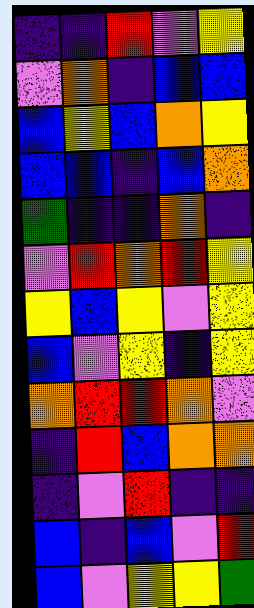[["indigo", "indigo", "red", "violet", "yellow"], ["violet", "orange", "indigo", "blue", "blue"], ["blue", "yellow", "blue", "orange", "yellow"], ["blue", "blue", "indigo", "blue", "orange"], ["green", "indigo", "indigo", "orange", "indigo"], ["violet", "red", "orange", "red", "yellow"], ["yellow", "blue", "yellow", "violet", "yellow"], ["blue", "violet", "yellow", "indigo", "yellow"], ["orange", "red", "red", "orange", "violet"], ["indigo", "red", "blue", "orange", "orange"], ["indigo", "violet", "red", "indigo", "indigo"], ["blue", "indigo", "blue", "violet", "red"], ["blue", "violet", "yellow", "yellow", "green"]]